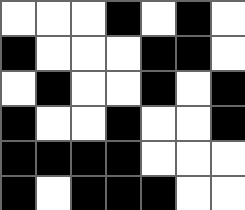[["white", "white", "white", "black", "white", "black", "white"], ["black", "white", "white", "white", "black", "black", "white"], ["white", "black", "white", "white", "black", "white", "black"], ["black", "white", "white", "black", "white", "white", "black"], ["black", "black", "black", "black", "white", "white", "white"], ["black", "white", "black", "black", "black", "white", "white"]]